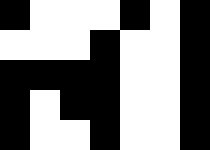[["black", "white", "white", "white", "black", "white", "black"], ["white", "white", "white", "black", "white", "white", "black"], ["black", "black", "black", "black", "white", "white", "black"], ["black", "white", "black", "black", "white", "white", "black"], ["black", "white", "white", "black", "white", "white", "black"]]